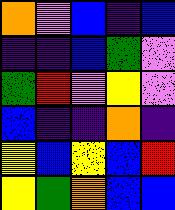[["orange", "violet", "blue", "indigo", "blue"], ["indigo", "indigo", "blue", "green", "violet"], ["green", "red", "violet", "yellow", "violet"], ["blue", "indigo", "indigo", "orange", "indigo"], ["yellow", "blue", "yellow", "blue", "red"], ["yellow", "green", "orange", "blue", "blue"]]